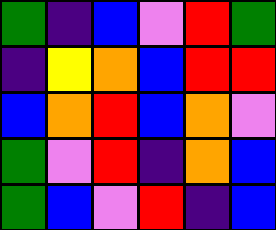[["green", "indigo", "blue", "violet", "red", "green"], ["indigo", "yellow", "orange", "blue", "red", "red"], ["blue", "orange", "red", "blue", "orange", "violet"], ["green", "violet", "red", "indigo", "orange", "blue"], ["green", "blue", "violet", "red", "indigo", "blue"]]